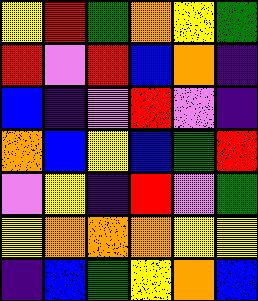[["yellow", "red", "green", "orange", "yellow", "green"], ["red", "violet", "red", "blue", "orange", "indigo"], ["blue", "indigo", "violet", "red", "violet", "indigo"], ["orange", "blue", "yellow", "blue", "green", "red"], ["violet", "yellow", "indigo", "red", "violet", "green"], ["yellow", "orange", "orange", "orange", "yellow", "yellow"], ["indigo", "blue", "green", "yellow", "orange", "blue"]]